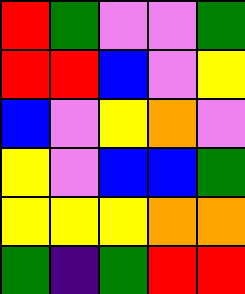[["red", "green", "violet", "violet", "green"], ["red", "red", "blue", "violet", "yellow"], ["blue", "violet", "yellow", "orange", "violet"], ["yellow", "violet", "blue", "blue", "green"], ["yellow", "yellow", "yellow", "orange", "orange"], ["green", "indigo", "green", "red", "red"]]